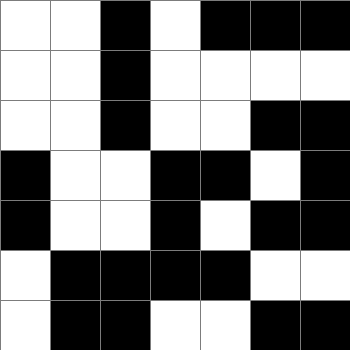[["white", "white", "black", "white", "black", "black", "black"], ["white", "white", "black", "white", "white", "white", "white"], ["white", "white", "black", "white", "white", "black", "black"], ["black", "white", "white", "black", "black", "white", "black"], ["black", "white", "white", "black", "white", "black", "black"], ["white", "black", "black", "black", "black", "white", "white"], ["white", "black", "black", "white", "white", "black", "black"]]